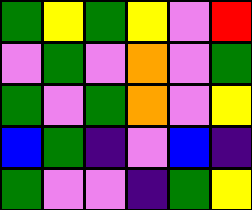[["green", "yellow", "green", "yellow", "violet", "red"], ["violet", "green", "violet", "orange", "violet", "green"], ["green", "violet", "green", "orange", "violet", "yellow"], ["blue", "green", "indigo", "violet", "blue", "indigo"], ["green", "violet", "violet", "indigo", "green", "yellow"]]